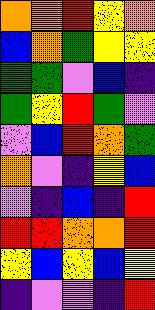[["orange", "orange", "red", "yellow", "orange"], ["blue", "orange", "green", "yellow", "yellow"], ["green", "green", "violet", "blue", "indigo"], ["green", "yellow", "red", "green", "violet"], ["violet", "blue", "red", "orange", "green"], ["orange", "violet", "indigo", "yellow", "blue"], ["violet", "indigo", "blue", "indigo", "red"], ["red", "red", "orange", "orange", "red"], ["yellow", "blue", "yellow", "blue", "yellow"], ["indigo", "violet", "violet", "indigo", "red"]]